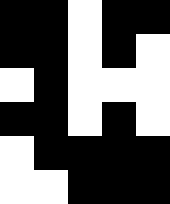[["black", "black", "white", "black", "black"], ["black", "black", "white", "black", "white"], ["white", "black", "white", "white", "white"], ["black", "black", "white", "black", "white"], ["white", "black", "black", "black", "black"], ["white", "white", "black", "black", "black"]]